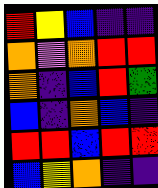[["red", "yellow", "blue", "indigo", "indigo"], ["orange", "violet", "orange", "red", "red"], ["orange", "indigo", "blue", "red", "green"], ["blue", "indigo", "orange", "blue", "indigo"], ["red", "red", "blue", "red", "red"], ["blue", "yellow", "orange", "indigo", "indigo"]]